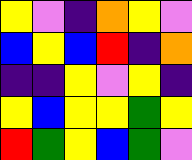[["yellow", "violet", "indigo", "orange", "yellow", "violet"], ["blue", "yellow", "blue", "red", "indigo", "orange"], ["indigo", "indigo", "yellow", "violet", "yellow", "indigo"], ["yellow", "blue", "yellow", "yellow", "green", "yellow"], ["red", "green", "yellow", "blue", "green", "violet"]]